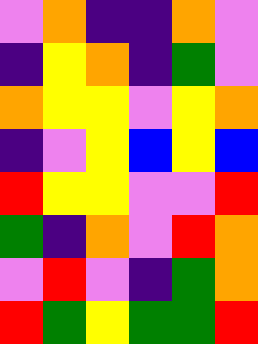[["violet", "orange", "indigo", "indigo", "orange", "violet"], ["indigo", "yellow", "orange", "indigo", "green", "violet"], ["orange", "yellow", "yellow", "violet", "yellow", "orange"], ["indigo", "violet", "yellow", "blue", "yellow", "blue"], ["red", "yellow", "yellow", "violet", "violet", "red"], ["green", "indigo", "orange", "violet", "red", "orange"], ["violet", "red", "violet", "indigo", "green", "orange"], ["red", "green", "yellow", "green", "green", "red"]]